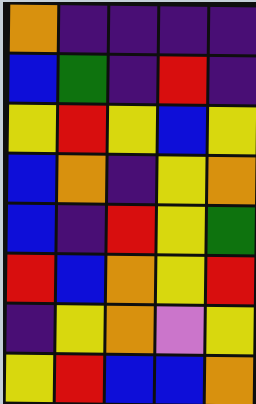[["orange", "indigo", "indigo", "indigo", "indigo"], ["blue", "green", "indigo", "red", "indigo"], ["yellow", "red", "yellow", "blue", "yellow"], ["blue", "orange", "indigo", "yellow", "orange"], ["blue", "indigo", "red", "yellow", "green"], ["red", "blue", "orange", "yellow", "red"], ["indigo", "yellow", "orange", "violet", "yellow"], ["yellow", "red", "blue", "blue", "orange"]]